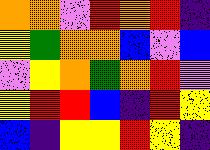[["orange", "orange", "violet", "red", "orange", "red", "indigo"], ["yellow", "green", "orange", "orange", "blue", "violet", "blue"], ["violet", "yellow", "orange", "green", "orange", "red", "violet"], ["yellow", "red", "red", "blue", "indigo", "red", "yellow"], ["blue", "indigo", "yellow", "yellow", "red", "yellow", "indigo"]]